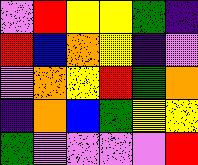[["violet", "red", "yellow", "yellow", "green", "indigo"], ["red", "blue", "orange", "yellow", "indigo", "violet"], ["violet", "orange", "yellow", "red", "green", "orange"], ["indigo", "orange", "blue", "green", "yellow", "yellow"], ["green", "violet", "violet", "violet", "violet", "red"]]